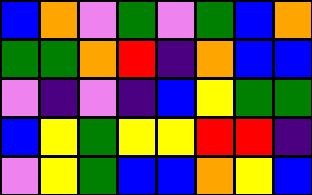[["blue", "orange", "violet", "green", "violet", "green", "blue", "orange"], ["green", "green", "orange", "red", "indigo", "orange", "blue", "blue"], ["violet", "indigo", "violet", "indigo", "blue", "yellow", "green", "green"], ["blue", "yellow", "green", "yellow", "yellow", "red", "red", "indigo"], ["violet", "yellow", "green", "blue", "blue", "orange", "yellow", "blue"]]